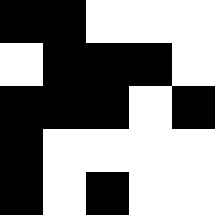[["black", "black", "white", "white", "white"], ["white", "black", "black", "black", "white"], ["black", "black", "black", "white", "black"], ["black", "white", "white", "white", "white"], ["black", "white", "black", "white", "white"]]